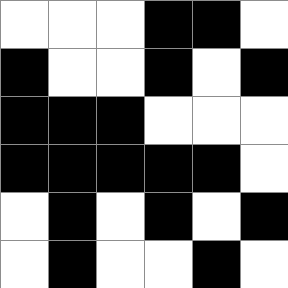[["white", "white", "white", "black", "black", "white"], ["black", "white", "white", "black", "white", "black"], ["black", "black", "black", "white", "white", "white"], ["black", "black", "black", "black", "black", "white"], ["white", "black", "white", "black", "white", "black"], ["white", "black", "white", "white", "black", "white"]]